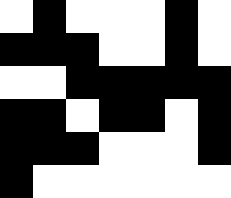[["white", "black", "white", "white", "white", "black", "white"], ["black", "black", "black", "white", "white", "black", "white"], ["white", "white", "black", "black", "black", "black", "black"], ["black", "black", "white", "black", "black", "white", "black"], ["black", "black", "black", "white", "white", "white", "black"], ["black", "white", "white", "white", "white", "white", "white"]]